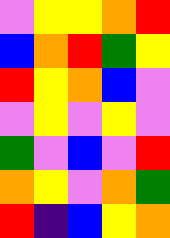[["violet", "yellow", "yellow", "orange", "red"], ["blue", "orange", "red", "green", "yellow"], ["red", "yellow", "orange", "blue", "violet"], ["violet", "yellow", "violet", "yellow", "violet"], ["green", "violet", "blue", "violet", "red"], ["orange", "yellow", "violet", "orange", "green"], ["red", "indigo", "blue", "yellow", "orange"]]